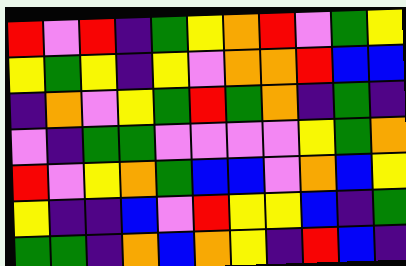[["red", "violet", "red", "indigo", "green", "yellow", "orange", "red", "violet", "green", "yellow"], ["yellow", "green", "yellow", "indigo", "yellow", "violet", "orange", "orange", "red", "blue", "blue"], ["indigo", "orange", "violet", "yellow", "green", "red", "green", "orange", "indigo", "green", "indigo"], ["violet", "indigo", "green", "green", "violet", "violet", "violet", "violet", "yellow", "green", "orange"], ["red", "violet", "yellow", "orange", "green", "blue", "blue", "violet", "orange", "blue", "yellow"], ["yellow", "indigo", "indigo", "blue", "violet", "red", "yellow", "yellow", "blue", "indigo", "green"], ["green", "green", "indigo", "orange", "blue", "orange", "yellow", "indigo", "red", "blue", "indigo"]]